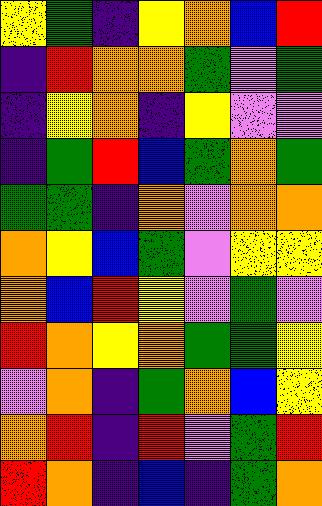[["yellow", "green", "indigo", "yellow", "orange", "blue", "red"], ["indigo", "red", "orange", "orange", "green", "violet", "green"], ["indigo", "yellow", "orange", "indigo", "yellow", "violet", "violet"], ["indigo", "green", "red", "blue", "green", "orange", "green"], ["green", "green", "indigo", "orange", "violet", "orange", "orange"], ["orange", "yellow", "blue", "green", "violet", "yellow", "yellow"], ["orange", "blue", "red", "yellow", "violet", "green", "violet"], ["red", "orange", "yellow", "orange", "green", "green", "yellow"], ["violet", "orange", "indigo", "green", "orange", "blue", "yellow"], ["orange", "red", "indigo", "red", "violet", "green", "red"], ["red", "orange", "indigo", "blue", "indigo", "green", "orange"]]